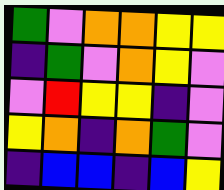[["green", "violet", "orange", "orange", "yellow", "yellow"], ["indigo", "green", "violet", "orange", "yellow", "violet"], ["violet", "red", "yellow", "yellow", "indigo", "violet"], ["yellow", "orange", "indigo", "orange", "green", "violet"], ["indigo", "blue", "blue", "indigo", "blue", "yellow"]]